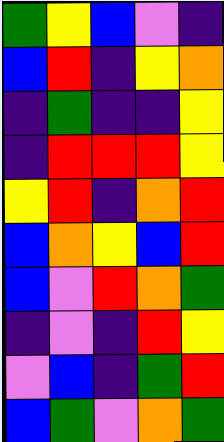[["green", "yellow", "blue", "violet", "indigo"], ["blue", "red", "indigo", "yellow", "orange"], ["indigo", "green", "indigo", "indigo", "yellow"], ["indigo", "red", "red", "red", "yellow"], ["yellow", "red", "indigo", "orange", "red"], ["blue", "orange", "yellow", "blue", "red"], ["blue", "violet", "red", "orange", "green"], ["indigo", "violet", "indigo", "red", "yellow"], ["violet", "blue", "indigo", "green", "red"], ["blue", "green", "violet", "orange", "green"]]